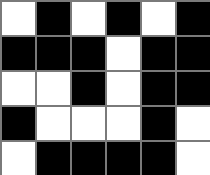[["white", "black", "white", "black", "white", "black"], ["black", "black", "black", "white", "black", "black"], ["white", "white", "black", "white", "black", "black"], ["black", "white", "white", "white", "black", "white"], ["white", "black", "black", "black", "black", "white"]]